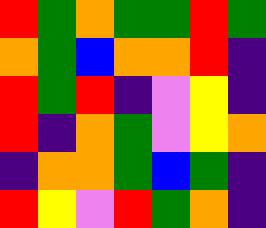[["red", "green", "orange", "green", "green", "red", "green"], ["orange", "green", "blue", "orange", "orange", "red", "indigo"], ["red", "green", "red", "indigo", "violet", "yellow", "indigo"], ["red", "indigo", "orange", "green", "violet", "yellow", "orange"], ["indigo", "orange", "orange", "green", "blue", "green", "indigo"], ["red", "yellow", "violet", "red", "green", "orange", "indigo"]]